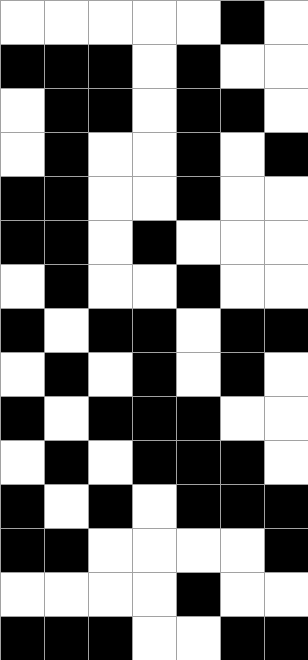[["white", "white", "white", "white", "white", "black", "white"], ["black", "black", "black", "white", "black", "white", "white"], ["white", "black", "black", "white", "black", "black", "white"], ["white", "black", "white", "white", "black", "white", "black"], ["black", "black", "white", "white", "black", "white", "white"], ["black", "black", "white", "black", "white", "white", "white"], ["white", "black", "white", "white", "black", "white", "white"], ["black", "white", "black", "black", "white", "black", "black"], ["white", "black", "white", "black", "white", "black", "white"], ["black", "white", "black", "black", "black", "white", "white"], ["white", "black", "white", "black", "black", "black", "white"], ["black", "white", "black", "white", "black", "black", "black"], ["black", "black", "white", "white", "white", "white", "black"], ["white", "white", "white", "white", "black", "white", "white"], ["black", "black", "black", "white", "white", "black", "black"]]